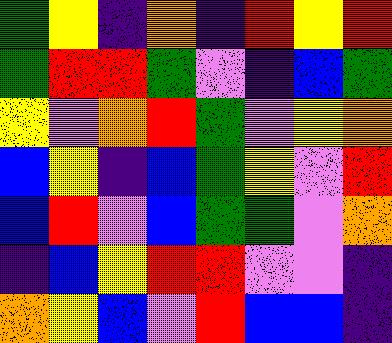[["green", "yellow", "indigo", "orange", "indigo", "red", "yellow", "red"], ["green", "red", "red", "green", "violet", "indigo", "blue", "green"], ["yellow", "violet", "orange", "red", "green", "violet", "yellow", "orange"], ["blue", "yellow", "indigo", "blue", "green", "yellow", "violet", "red"], ["blue", "red", "violet", "blue", "green", "green", "violet", "orange"], ["indigo", "blue", "yellow", "red", "red", "violet", "violet", "indigo"], ["orange", "yellow", "blue", "violet", "red", "blue", "blue", "indigo"]]